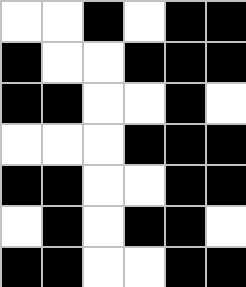[["white", "white", "black", "white", "black", "black"], ["black", "white", "white", "black", "black", "black"], ["black", "black", "white", "white", "black", "white"], ["white", "white", "white", "black", "black", "black"], ["black", "black", "white", "white", "black", "black"], ["white", "black", "white", "black", "black", "white"], ["black", "black", "white", "white", "black", "black"]]